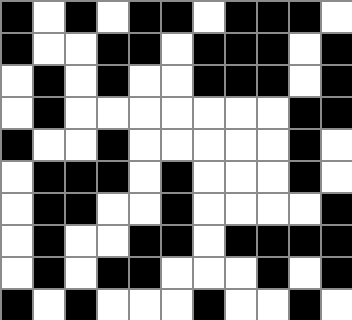[["black", "white", "black", "white", "black", "black", "white", "black", "black", "black", "white"], ["black", "white", "white", "black", "black", "white", "black", "black", "black", "white", "black"], ["white", "black", "white", "black", "white", "white", "black", "black", "black", "white", "black"], ["white", "black", "white", "white", "white", "white", "white", "white", "white", "black", "black"], ["black", "white", "white", "black", "white", "white", "white", "white", "white", "black", "white"], ["white", "black", "black", "black", "white", "black", "white", "white", "white", "black", "white"], ["white", "black", "black", "white", "white", "black", "white", "white", "white", "white", "black"], ["white", "black", "white", "white", "black", "black", "white", "black", "black", "black", "black"], ["white", "black", "white", "black", "black", "white", "white", "white", "black", "white", "black"], ["black", "white", "black", "white", "white", "white", "black", "white", "white", "black", "white"]]